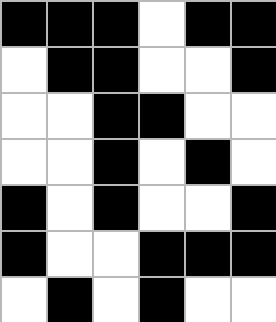[["black", "black", "black", "white", "black", "black"], ["white", "black", "black", "white", "white", "black"], ["white", "white", "black", "black", "white", "white"], ["white", "white", "black", "white", "black", "white"], ["black", "white", "black", "white", "white", "black"], ["black", "white", "white", "black", "black", "black"], ["white", "black", "white", "black", "white", "white"]]